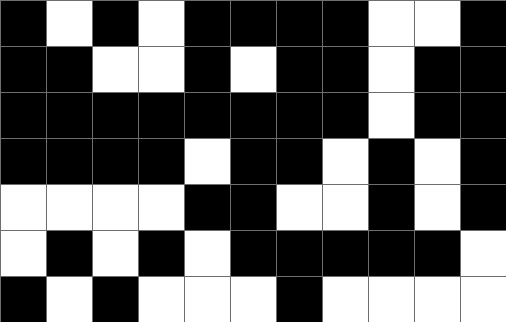[["black", "white", "black", "white", "black", "black", "black", "black", "white", "white", "black"], ["black", "black", "white", "white", "black", "white", "black", "black", "white", "black", "black"], ["black", "black", "black", "black", "black", "black", "black", "black", "white", "black", "black"], ["black", "black", "black", "black", "white", "black", "black", "white", "black", "white", "black"], ["white", "white", "white", "white", "black", "black", "white", "white", "black", "white", "black"], ["white", "black", "white", "black", "white", "black", "black", "black", "black", "black", "white"], ["black", "white", "black", "white", "white", "white", "black", "white", "white", "white", "white"]]